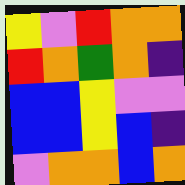[["yellow", "violet", "red", "orange", "orange"], ["red", "orange", "green", "orange", "indigo"], ["blue", "blue", "yellow", "violet", "violet"], ["blue", "blue", "yellow", "blue", "indigo"], ["violet", "orange", "orange", "blue", "orange"]]